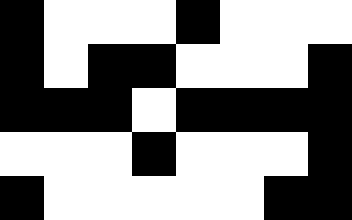[["black", "white", "white", "white", "black", "white", "white", "white"], ["black", "white", "black", "black", "white", "white", "white", "black"], ["black", "black", "black", "white", "black", "black", "black", "black"], ["white", "white", "white", "black", "white", "white", "white", "black"], ["black", "white", "white", "white", "white", "white", "black", "black"]]